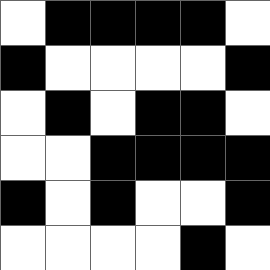[["white", "black", "black", "black", "black", "white"], ["black", "white", "white", "white", "white", "black"], ["white", "black", "white", "black", "black", "white"], ["white", "white", "black", "black", "black", "black"], ["black", "white", "black", "white", "white", "black"], ["white", "white", "white", "white", "black", "white"]]